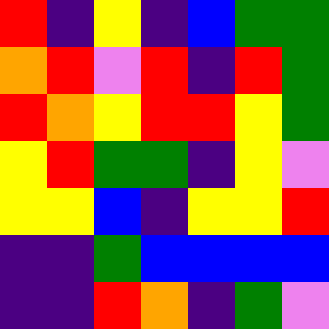[["red", "indigo", "yellow", "indigo", "blue", "green", "green"], ["orange", "red", "violet", "red", "indigo", "red", "green"], ["red", "orange", "yellow", "red", "red", "yellow", "green"], ["yellow", "red", "green", "green", "indigo", "yellow", "violet"], ["yellow", "yellow", "blue", "indigo", "yellow", "yellow", "red"], ["indigo", "indigo", "green", "blue", "blue", "blue", "blue"], ["indigo", "indigo", "red", "orange", "indigo", "green", "violet"]]